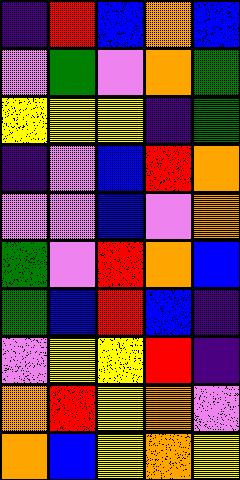[["indigo", "red", "blue", "orange", "blue"], ["violet", "green", "violet", "orange", "green"], ["yellow", "yellow", "yellow", "indigo", "green"], ["indigo", "violet", "blue", "red", "orange"], ["violet", "violet", "blue", "violet", "orange"], ["green", "violet", "red", "orange", "blue"], ["green", "blue", "red", "blue", "indigo"], ["violet", "yellow", "yellow", "red", "indigo"], ["orange", "red", "yellow", "orange", "violet"], ["orange", "blue", "yellow", "orange", "yellow"]]